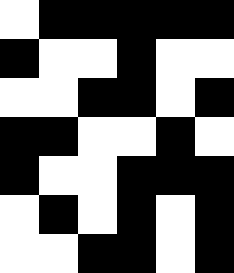[["white", "black", "black", "black", "black", "black"], ["black", "white", "white", "black", "white", "white"], ["white", "white", "black", "black", "white", "black"], ["black", "black", "white", "white", "black", "white"], ["black", "white", "white", "black", "black", "black"], ["white", "black", "white", "black", "white", "black"], ["white", "white", "black", "black", "white", "black"]]